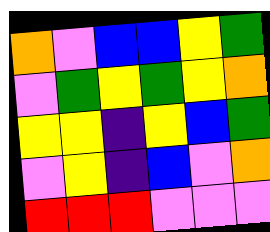[["orange", "violet", "blue", "blue", "yellow", "green"], ["violet", "green", "yellow", "green", "yellow", "orange"], ["yellow", "yellow", "indigo", "yellow", "blue", "green"], ["violet", "yellow", "indigo", "blue", "violet", "orange"], ["red", "red", "red", "violet", "violet", "violet"]]